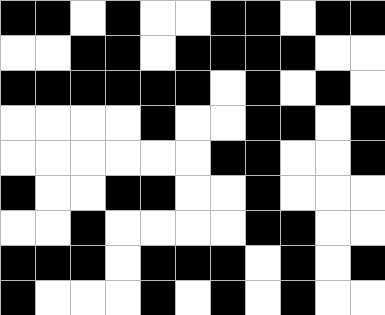[["black", "black", "white", "black", "white", "white", "black", "black", "white", "black", "black"], ["white", "white", "black", "black", "white", "black", "black", "black", "black", "white", "white"], ["black", "black", "black", "black", "black", "black", "white", "black", "white", "black", "white"], ["white", "white", "white", "white", "black", "white", "white", "black", "black", "white", "black"], ["white", "white", "white", "white", "white", "white", "black", "black", "white", "white", "black"], ["black", "white", "white", "black", "black", "white", "white", "black", "white", "white", "white"], ["white", "white", "black", "white", "white", "white", "white", "black", "black", "white", "white"], ["black", "black", "black", "white", "black", "black", "black", "white", "black", "white", "black"], ["black", "white", "white", "white", "black", "white", "black", "white", "black", "white", "white"]]